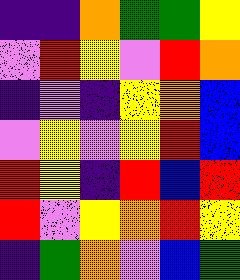[["indigo", "indigo", "orange", "green", "green", "yellow"], ["violet", "red", "yellow", "violet", "red", "orange"], ["indigo", "violet", "indigo", "yellow", "orange", "blue"], ["violet", "yellow", "violet", "yellow", "red", "blue"], ["red", "yellow", "indigo", "red", "blue", "red"], ["red", "violet", "yellow", "orange", "red", "yellow"], ["indigo", "green", "orange", "violet", "blue", "green"]]